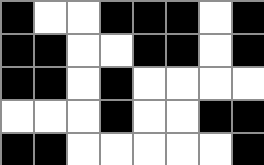[["black", "white", "white", "black", "black", "black", "white", "black"], ["black", "black", "white", "white", "black", "black", "white", "black"], ["black", "black", "white", "black", "white", "white", "white", "white"], ["white", "white", "white", "black", "white", "white", "black", "black"], ["black", "black", "white", "white", "white", "white", "white", "black"]]